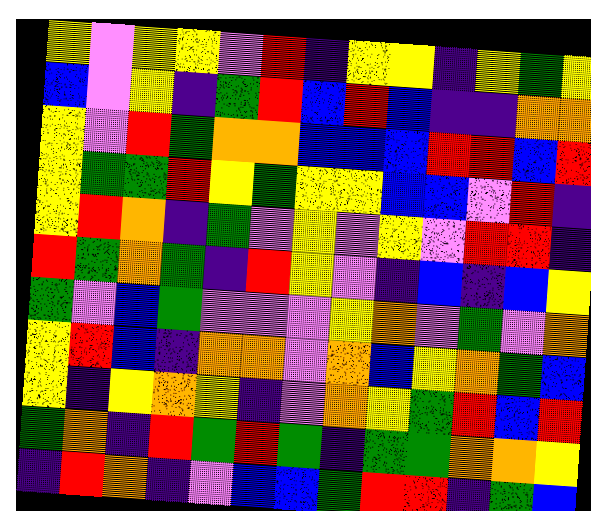[["yellow", "violet", "yellow", "yellow", "violet", "red", "indigo", "yellow", "yellow", "indigo", "yellow", "green", "yellow"], ["blue", "violet", "yellow", "indigo", "green", "red", "blue", "red", "blue", "indigo", "indigo", "orange", "orange"], ["yellow", "violet", "red", "green", "orange", "orange", "blue", "blue", "blue", "red", "red", "blue", "red"], ["yellow", "green", "green", "red", "yellow", "green", "yellow", "yellow", "blue", "blue", "violet", "red", "indigo"], ["yellow", "red", "orange", "indigo", "green", "violet", "yellow", "violet", "yellow", "violet", "red", "red", "indigo"], ["red", "green", "orange", "green", "indigo", "red", "yellow", "violet", "indigo", "blue", "indigo", "blue", "yellow"], ["green", "violet", "blue", "green", "violet", "violet", "violet", "yellow", "orange", "violet", "green", "violet", "orange"], ["yellow", "red", "blue", "indigo", "orange", "orange", "violet", "orange", "blue", "yellow", "orange", "green", "blue"], ["yellow", "indigo", "yellow", "orange", "yellow", "indigo", "violet", "orange", "yellow", "green", "red", "blue", "red"], ["green", "orange", "indigo", "red", "green", "red", "green", "indigo", "green", "green", "orange", "orange", "yellow"], ["indigo", "red", "orange", "indigo", "violet", "blue", "blue", "green", "red", "red", "indigo", "green", "blue"]]